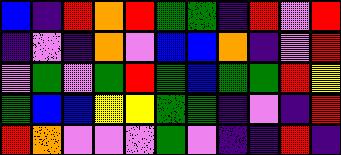[["blue", "indigo", "red", "orange", "red", "green", "green", "indigo", "red", "violet", "red"], ["indigo", "violet", "indigo", "orange", "violet", "blue", "blue", "orange", "indigo", "violet", "red"], ["violet", "green", "violet", "green", "red", "green", "blue", "green", "green", "red", "yellow"], ["green", "blue", "blue", "yellow", "yellow", "green", "green", "indigo", "violet", "indigo", "red"], ["red", "orange", "violet", "violet", "violet", "green", "violet", "indigo", "indigo", "red", "indigo"]]